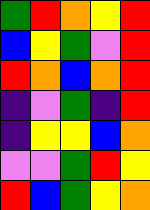[["green", "red", "orange", "yellow", "red"], ["blue", "yellow", "green", "violet", "red"], ["red", "orange", "blue", "orange", "red"], ["indigo", "violet", "green", "indigo", "red"], ["indigo", "yellow", "yellow", "blue", "orange"], ["violet", "violet", "green", "red", "yellow"], ["red", "blue", "green", "yellow", "orange"]]